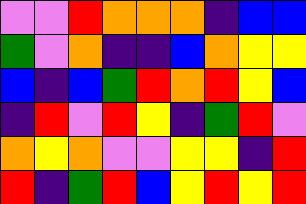[["violet", "violet", "red", "orange", "orange", "orange", "indigo", "blue", "blue"], ["green", "violet", "orange", "indigo", "indigo", "blue", "orange", "yellow", "yellow"], ["blue", "indigo", "blue", "green", "red", "orange", "red", "yellow", "blue"], ["indigo", "red", "violet", "red", "yellow", "indigo", "green", "red", "violet"], ["orange", "yellow", "orange", "violet", "violet", "yellow", "yellow", "indigo", "red"], ["red", "indigo", "green", "red", "blue", "yellow", "red", "yellow", "red"]]